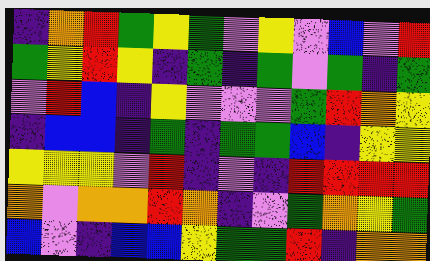[["indigo", "orange", "red", "green", "yellow", "green", "violet", "yellow", "violet", "blue", "violet", "red"], ["green", "yellow", "red", "yellow", "indigo", "green", "indigo", "green", "violet", "green", "indigo", "green"], ["violet", "red", "blue", "indigo", "yellow", "violet", "violet", "violet", "green", "red", "orange", "yellow"], ["indigo", "blue", "blue", "indigo", "green", "indigo", "green", "green", "blue", "indigo", "yellow", "yellow"], ["yellow", "yellow", "yellow", "violet", "red", "indigo", "violet", "indigo", "red", "red", "red", "red"], ["orange", "violet", "orange", "orange", "red", "orange", "indigo", "violet", "green", "orange", "yellow", "green"], ["blue", "violet", "indigo", "blue", "blue", "yellow", "green", "green", "red", "indigo", "orange", "orange"]]